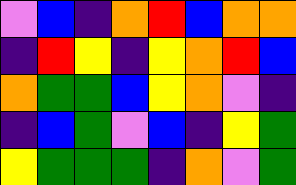[["violet", "blue", "indigo", "orange", "red", "blue", "orange", "orange"], ["indigo", "red", "yellow", "indigo", "yellow", "orange", "red", "blue"], ["orange", "green", "green", "blue", "yellow", "orange", "violet", "indigo"], ["indigo", "blue", "green", "violet", "blue", "indigo", "yellow", "green"], ["yellow", "green", "green", "green", "indigo", "orange", "violet", "green"]]